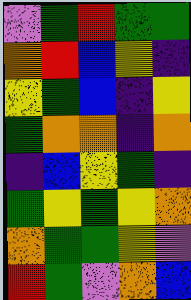[["violet", "green", "red", "green", "green"], ["orange", "red", "blue", "yellow", "indigo"], ["yellow", "green", "blue", "indigo", "yellow"], ["green", "orange", "orange", "indigo", "orange"], ["indigo", "blue", "yellow", "green", "indigo"], ["green", "yellow", "green", "yellow", "orange"], ["orange", "green", "green", "yellow", "violet"], ["red", "green", "violet", "orange", "blue"]]